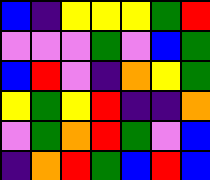[["blue", "indigo", "yellow", "yellow", "yellow", "green", "red"], ["violet", "violet", "violet", "green", "violet", "blue", "green"], ["blue", "red", "violet", "indigo", "orange", "yellow", "green"], ["yellow", "green", "yellow", "red", "indigo", "indigo", "orange"], ["violet", "green", "orange", "red", "green", "violet", "blue"], ["indigo", "orange", "red", "green", "blue", "red", "blue"]]